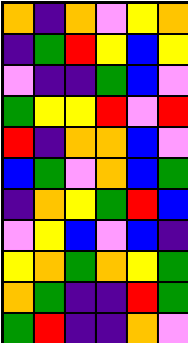[["orange", "indigo", "orange", "violet", "yellow", "orange"], ["indigo", "green", "red", "yellow", "blue", "yellow"], ["violet", "indigo", "indigo", "green", "blue", "violet"], ["green", "yellow", "yellow", "red", "violet", "red"], ["red", "indigo", "orange", "orange", "blue", "violet"], ["blue", "green", "violet", "orange", "blue", "green"], ["indigo", "orange", "yellow", "green", "red", "blue"], ["violet", "yellow", "blue", "violet", "blue", "indigo"], ["yellow", "orange", "green", "orange", "yellow", "green"], ["orange", "green", "indigo", "indigo", "red", "green"], ["green", "red", "indigo", "indigo", "orange", "violet"]]